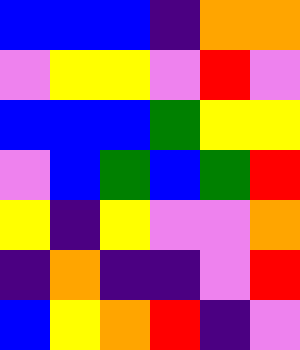[["blue", "blue", "blue", "indigo", "orange", "orange"], ["violet", "yellow", "yellow", "violet", "red", "violet"], ["blue", "blue", "blue", "green", "yellow", "yellow"], ["violet", "blue", "green", "blue", "green", "red"], ["yellow", "indigo", "yellow", "violet", "violet", "orange"], ["indigo", "orange", "indigo", "indigo", "violet", "red"], ["blue", "yellow", "orange", "red", "indigo", "violet"]]